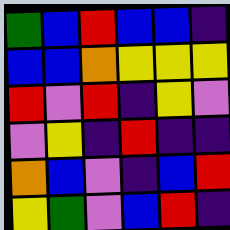[["green", "blue", "red", "blue", "blue", "indigo"], ["blue", "blue", "orange", "yellow", "yellow", "yellow"], ["red", "violet", "red", "indigo", "yellow", "violet"], ["violet", "yellow", "indigo", "red", "indigo", "indigo"], ["orange", "blue", "violet", "indigo", "blue", "red"], ["yellow", "green", "violet", "blue", "red", "indigo"]]